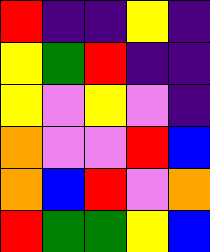[["red", "indigo", "indigo", "yellow", "indigo"], ["yellow", "green", "red", "indigo", "indigo"], ["yellow", "violet", "yellow", "violet", "indigo"], ["orange", "violet", "violet", "red", "blue"], ["orange", "blue", "red", "violet", "orange"], ["red", "green", "green", "yellow", "blue"]]